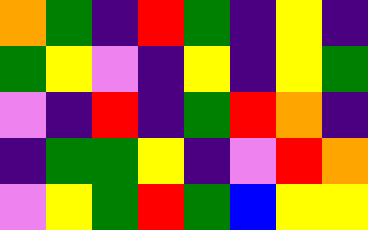[["orange", "green", "indigo", "red", "green", "indigo", "yellow", "indigo"], ["green", "yellow", "violet", "indigo", "yellow", "indigo", "yellow", "green"], ["violet", "indigo", "red", "indigo", "green", "red", "orange", "indigo"], ["indigo", "green", "green", "yellow", "indigo", "violet", "red", "orange"], ["violet", "yellow", "green", "red", "green", "blue", "yellow", "yellow"]]